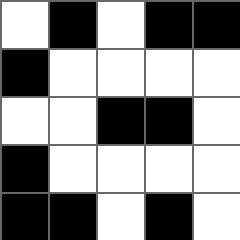[["white", "black", "white", "black", "black"], ["black", "white", "white", "white", "white"], ["white", "white", "black", "black", "white"], ["black", "white", "white", "white", "white"], ["black", "black", "white", "black", "white"]]